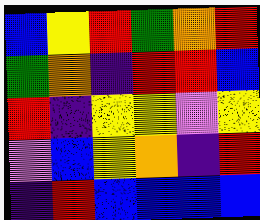[["blue", "yellow", "red", "green", "orange", "red"], ["green", "orange", "indigo", "red", "red", "blue"], ["red", "indigo", "yellow", "yellow", "violet", "yellow"], ["violet", "blue", "yellow", "orange", "indigo", "red"], ["indigo", "red", "blue", "blue", "blue", "blue"]]